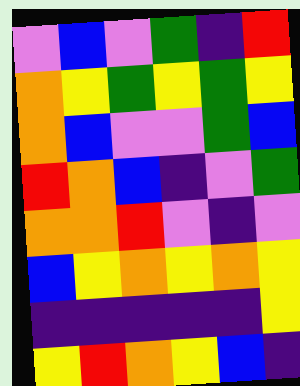[["violet", "blue", "violet", "green", "indigo", "red"], ["orange", "yellow", "green", "yellow", "green", "yellow"], ["orange", "blue", "violet", "violet", "green", "blue"], ["red", "orange", "blue", "indigo", "violet", "green"], ["orange", "orange", "red", "violet", "indigo", "violet"], ["blue", "yellow", "orange", "yellow", "orange", "yellow"], ["indigo", "indigo", "indigo", "indigo", "indigo", "yellow"], ["yellow", "red", "orange", "yellow", "blue", "indigo"]]